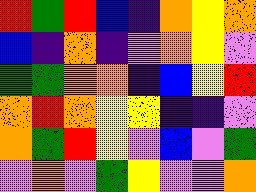[["red", "green", "red", "blue", "indigo", "orange", "yellow", "orange"], ["blue", "indigo", "orange", "indigo", "violet", "orange", "yellow", "violet"], ["green", "green", "orange", "orange", "indigo", "blue", "yellow", "red"], ["orange", "red", "orange", "yellow", "yellow", "indigo", "indigo", "violet"], ["orange", "green", "red", "yellow", "violet", "blue", "violet", "green"], ["violet", "orange", "violet", "green", "yellow", "violet", "violet", "orange"]]